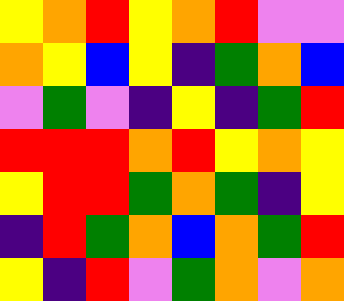[["yellow", "orange", "red", "yellow", "orange", "red", "violet", "violet"], ["orange", "yellow", "blue", "yellow", "indigo", "green", "orange", "blue"], ["violet", "green", "violet", "indigo", "yellow", "indigo", "green", "red"], ["red", "red", "red", "orange", "red", "yellow", "orange", "yellow"], ["yellow", "red", "red", "green", "orange", "green", "indigo", "yellow"], ["indigo", "red", "green", "orange", "blue", "orange", "green", "red"], ["yellow", "indigo", "red", "violet", "green", "orange", "violet", "orange"]]